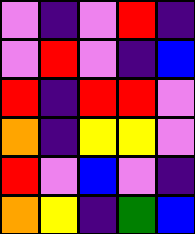[["violet", "indigo", "violet", "red", "indigo"], ["violet", "red", "violet", "indigo", "blue"], ["red", "indigo", "red", "red", "violet"], ["orange", "indigo", "yellow", "yellow", "violet"], ["red", "violet", "blue", "violet", "indigo"], ["orange", "yellow", "indigo", "green", "blue"]]